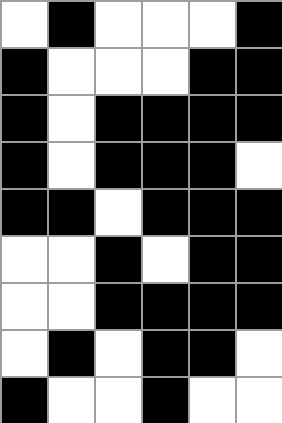[["white", "black", "white", "white", "white", "black"], ["black", "white", "white", "white", "black", "black"], ["black", "white", "black", "black", "black", "black"], ["black", "white", "black", "black", "black", "white"], ["black", "black", "white", "black", "black", "black"], ["white", "white", "black", "white", "black", "black"], ["white", "white", "black", "black", "black", "black"], ["white", "black", "white", "black", "black", "white"], ["black", "white", "white", "black", "white", "white"]]